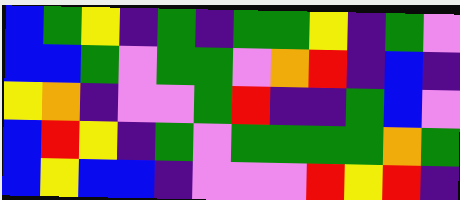[["blue", "green", "yellow", "indigo", "green", "indigo", "green", "green", "yellow", "indigo", "green", "violet"], ["blue", "blue", "green", "violet", "green", "green", "violet", "orange", "red", "indigo", "blue", "indigo"], ["yellow", "orange", "indigo", "violet", "violet", "green", "red", "indigo", "indigo", "green", "blue", "violet"], ["blue", "red", "yellow", "indigo", "green", "violet", "green", "green", "green", "green", "orange", "green"], ["blue", "yellow", "blue", "blue", "indigo", "violet", "violet", "violet", "red", "yellow", "red", "indigo"]]